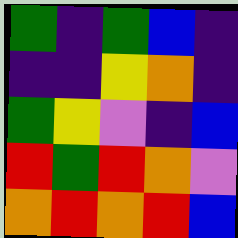[["green", "indigo", "green", "blue", "indigo"], ["indigo", "indigo", "yellow", "orange", "indigo"], ["green", "yellow", "violet", "indigo", "blue"], ["red", "green", "red", "orange", "violet"], ["orange", "red", "orange", "red", "blue"]]